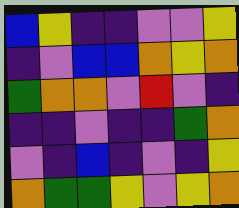[["blue", "yellow", "indigo", "indigo", "violet", "violet", "yellow"], ["indigo", "violet", "blue", "blue", "orange", "yellow", "orange"], ["green", "orange", "orange", "violet", "red", "violet", "indigo"], ["indigo", "indigo", "violet", "indigo", "indigo", "green", "orange"], ["violet", "indigo", "blue", "indigo", "violet", "indigo", "yellow"], ["orange", "green", "green", "yellow", "violet", "yellow", "orange"]]